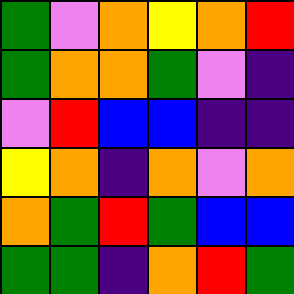[["green", "violet", "orange", "yellow", "orange", "red"], ["green", "orange", "orange", "green", "violet", "indigo"], ["violet", "red", "blue", "blue", "indigo", "indigo"], ["yellow", "orange", "indigo", "orange", "violet", "orange"], ["orange", "green", "red", "green", "blue", "blue"], ["green", "green", "indigo", "orange", "red", "green"]]